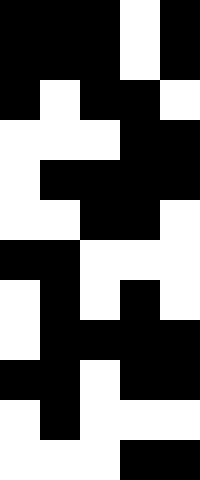[["black", "black", "black", "white", "black"], ["black", "black", "black", "white", "black"], ["black", "white", "black", "black", "white"], ["white", "white", "white", "black", "black"], ["white", "black", "black", "black", "black"], ["white", "white", "black", "black", "white"], ["black", "black", "white", "white", "white"], ["white", "black", "white", "black", "white"], ["white", "black", "black", "black", "black"], ["black", "black", "white", "black", "black"], ["white", "black", "white", "white", "white"], ["white", "white", "white", "black", "black"]]